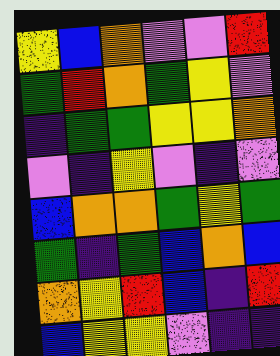[["yellow", "blue", "orange", "violet", "violet", "red"], ["green", "red", "orange", "green", "yellow", "violet"], ["indigo", "green", "green", "yellow", "yellow", "orange"], ["violet", "indigo", "yellow", "violet", "indigo", "violet"], ["blue", "orange", "orange", "green", "yellow", "green"], ["green", "indigo", "green", "blue", "orange", "blue"], ["orange", "yellow", "red", "blue", "indigo", "red"], ["blue", "yellow", "yellow", "violet", "indigo", "indigo"]]